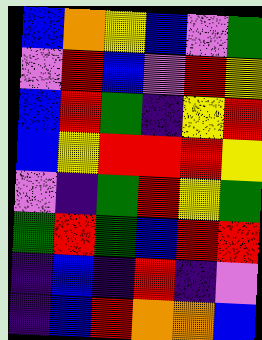[["blue", "orange", "yellow", "blue", "violet", "green"], ["violet", "red", "blue", "violet", "red", "yellow"], ["blue", "red", "green", "indigo", "yellow", "red"], ["blue", "yellow", "red", "red", "red", "yellow"], ["violet", "indigo", "green", "red", "yellow", "green"], ["green", "red", "green", "blue", "red", "red"], ["indigo", "blue", "indigo", "red", "indigo", "violet"], ["indigo", "blue", "red", "orange", "orange", "blue"]]